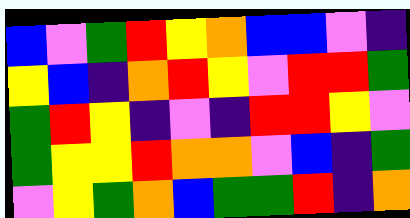[["blue", "violet", "green", "red", "yellow", "orange", "blue", "blue", "violet", "indigo"], ["yellow", "blue", "indigo", "orange", "red", "yellow", "violet", "red", "red", "green"], ["green", "red", "yellow", "indigo", "violet", "indigo", "red", "red", "yellow", "violet"], ["green", "yellow", "yellow", "red", "orange", "orange", "violet", "blue", "indigo", "green"], ["violet", "yellow", "green", "orange", "blue", "green", "green", "red", "indigo", "orange"]]